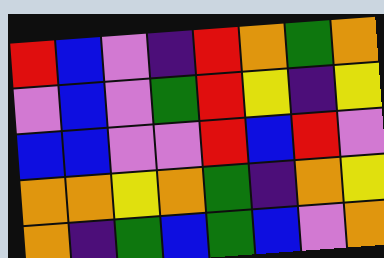[["red", "blue", "violet", "indigo", "red", "orange", "green", "orange"], ["violet", "blue", "violet", "green", "red", "yellow", "indigo", "yellow"], ["blue", "blue", "violet", "violet", "red", "blue", "red", "violet"], ["orange", "orange", "yellow", "orange", "green", "indigo", "orange", "yellow"], ["orange", "indigo", "green", "blue", "green", "blue", "violet", "orange"]]